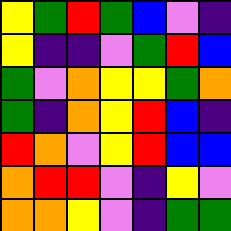[["yellow", "green", "red", "green", "blue", "violet", "indigo"], ["yellow", "indigo", "indigo", "violet", "green", "red", "blue"], ["green", "violet", "orange", "yellow", "yellow", "green", "orange"], ["green", "indigo", "orange", "yellow", "red", "blue", "indigo"], ["red", "orange", "violet", "yellow", "red", "blue", "blue"], ["orange", "red", "red", "violet", "indigo", "yellow", "violet"], ["orange", "orange", "yellow", "violet", "indigo", "green", "green"]]